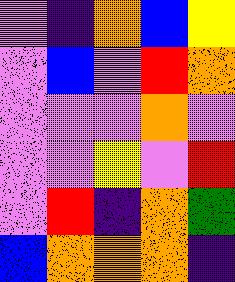[["violet", "indigo", "orange", "blue", "yellow"], ["violet", "blue", "violet", "red", "orange"], ["violet", "violet", "violet", "orange", "violet"], ["violet", "violet", "yellow", "violet", "red"], ["violet", "red", "indigo", "orange", "green"], ["blue", "orange", "orange", "orange", "indigo"]]